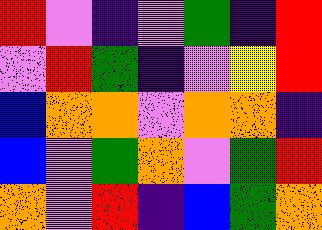[["red", "violet", "indigo", "violet", "green", "indigo", "red"], ["violet", "red", "green", "indigo", "violet", "yellow", "red"], ["blue", "orange", "orange", "violet", "orange", "orange", "indigo"], ["blue", "violet", "green", "orange", "violet", "green", "red"], ["orange", "violet", "red", "indigo", "blue", "green", "orange"]]